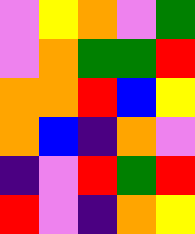[["violet", "yellow", "orange", "violet", "green"], ["violet", "orange", "green", "green", "red"], ["orange", "orange", "red", "blue", "yellow"], ["orange", "blue", "indigo", "orange", "violet"], ["indigo", "violet", "red", "green", "red"], ["red", "violet", "indigo", "orange", "yellow"]]